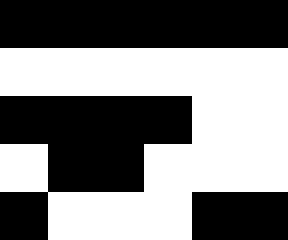[["black", "black", "black", "black", "black", "black"], ["white", "white", "white", "white", "white", "white"], ["black", "black", "black", "black", "white", "white"], ["white", "black", "black", "white", "white", "white"], ["black", "white", "white", "white", "black", "black"]]